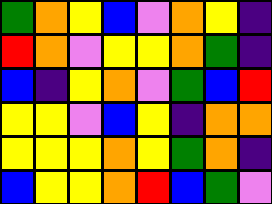[["green", "orange", "yellow", "blue", "violet", "orange", "yellow", "indigo"], ["red", "orange", "violet", "yellow", "yellow", "orange", "green", "indigo"], ["blue", "indigo", "yellow", "orange", "violet", "green", "blue", "red"], ["yellow", "yellow", "violet", "blue", "yellow", "indigo", "orange", "orange"], ["yellow", "yellow", "yellow", "orange", "yellow", "green", "orange", "indigo"], ["blue", "yellow", "yellow", "orange", "red", "blue", "green", "violet"]]